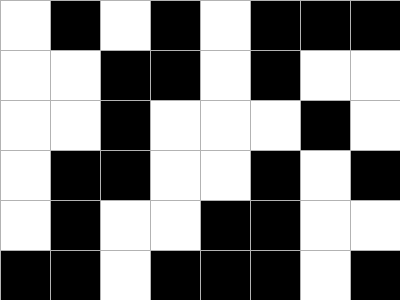[["white", "black", "white", "black", "white", "black", "black", "black"], ["white", "white", "black", "black", "white", "black", "white", "white"], ["white", "white", "black", "white", "white", "white", "black", "white"], ["white", "black", "black", "white", "white", "black", "white", "black"], ["white", "black", "white", "white", "black", "black", "white", "white"], ["black", "black", "white", "black", "black", "black", "white", "black"]]